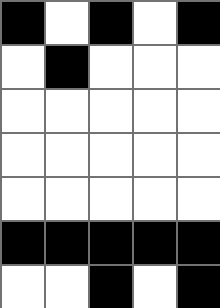[["black", "white", "black", "white", "black"], ["white", "black", "white", "white", "white"], ["white", "white", "white", "white", "white"], ["white", "white", "white", "white", "white"], ["white", "white", "white", "white", "white"], ["black", "black", "black", "black", "black"], ["white", "white", "black", "white", "black"]]